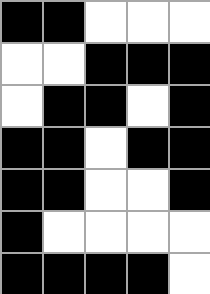[["black", "black", "white", "white", "white"], ["white", "white", "black", "black", "black"], ["white", "black", "black", "white", "black"], ["black", "black", "white", "black", "black"], ["black", "black", "white", "white", "black"], ["black", "white", "white", "white", "white"], ["black", "black", "black", "black", "white"]]